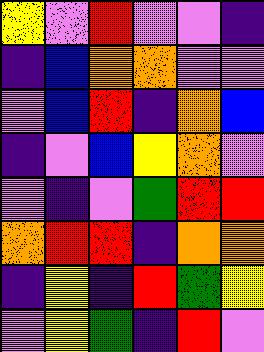[["yellow", "violet", "red", "violet", "violet", "indigo"], ["indigo", "blue", "orange", "orange", "violet", "violet"], ["violet", "blue", "red", "indigo", "orange", "blue"], ["indigo", "violet", "blue", "yellow", "orange", "violet"], ["violet", "indigo", "violet", "green", "red", "red"], ["orange", "red", "red", "indigo", "orange", "orange"], ["indigo", "yellow", "indigo", "red", "green", "yellow"], ["violet", "yellow", "green", "indigo", "red", "violet"]]